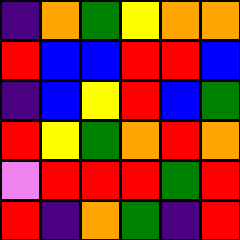[["indigo", "orange", "green", "yellow", "orange", "orange"], ["red", "blue", "blue", "red", "red", "blue"], ["indigo", "blue", "yellow", "red", "blue", "green"], ["red", "yellow", "green", "orange", "red", "orange"], ["violet", "red", "red", "red", "green", "red"], ["red", "indigo", "orange", "green", "indigo", "red"]]